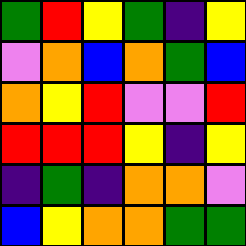[["green", "red", "yellow", "green", "indigo", "yellow"], ["violet", "orange", "blue", "orange", "green", "blue"], ["orange", "yellow", "red", "violet", "violet", "red"], ["red", "red", "red", "yellow", "indigo", "yellow"], ["indigo", "green", "indigo", "orange", "orange", "violet"], ["blue", "yellow", "orange", "orange", "green", "green"]]